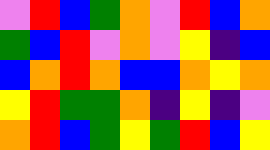[["violet", "red", "blue", "green", "orange", "violet", "red", "blue", "orange"], ["green", "blue", "red", "violet", "orange", "violet", "yellow", "indigo", "blue"], ["blue", "orange", "red", "orange", "blue", "blue", "orange", "yellow", "orange"], ["yellow", "red", "green", "green", "orange", "indigo", "yellow", "indigo", "violet"], ["orange", "red", "blue", "green", "yellow", "green", "red", "blue", "yellow"]]